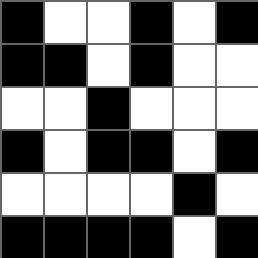[["black", "white", "white", "black", "white", "black"], ["black", "black", "white", "black", "white", "white"], ["white", "white", "black", "white", "white", "white"], ["black", "white", "black", "black", "white", "black"], ["white", "white", "white", "white", "black", "white"], ["black", "black", "black", "black", "white", "black"]]